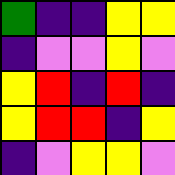[["green", "indigo", "indigo", "yellow", "yellow"], ["indigo", "violet", "violet", "yellow", "violet"], ["yellow", "red", "indigo", "red", "indigo"], ["yellow", "red", "red", "indigo", "yellow"], ["indigo", "violet", "yellow", "yellow", "violet"]]